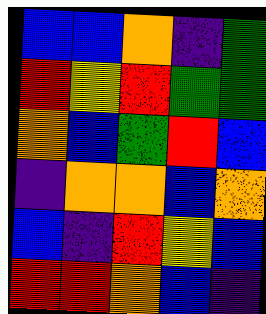[["blue", "blue", "orange", "indigo", "green"], ["red", "yellow", "red", "green", "green"], ["orange", "blue", "green", "red", "blue"], ["indigo", "orange", "orange", "blue", "orange"], ["blue", "indigo", "red", "yellow", "blue"], ["red", "red", "orange", "blue", "indigo"]]